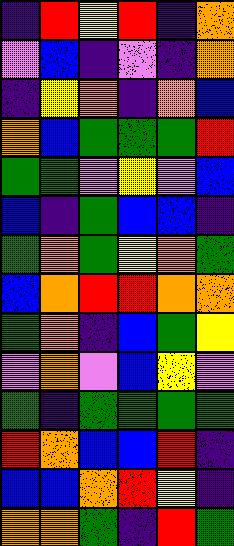[["indigo", "red", "yellow", "red", "indigo", "orange"], ["violet", "blue", "indigo", "violet", "indigo", "orange"], ["indigo", "yellow", "orange", "indigo", "orange", "blue"], ["orange", "blue", "green", "green", "green", "red"], ["green", "green", "violet", "yellow", "violet", "blue"], ["blue", "indigo", "green", "blue", "blue", "indigo"], ["green", "orange", "green", "yellow", "orange", "green"], ["blue", "orange", "red", "red", "orange", "orange"], ["green", "orange", "indigo", "blue", "green", "yellow"], ["violet", "orange", "violet", "blue", "yellow", "violet"], ["green", "indigo", "green", "green", "green", "green"], ["red", "orange", "blue", "blue", "red", "indigo"], ["blue", "blue", "orange", "red", "yellow", "indigo"], ["orange", "orange", "green", "indigo", "red", "green"]]